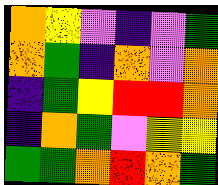[["orange", "yellow", "violet", "indigo", "violet", "green"], ["orange", "green", "indigo", "orange", "violet", "orange"], ["indigo", "green", "yellow", "red", "red", "orange"], ["indigo", "orange", "green", "violet", "yellow", "yellow"], ["green", "green", "orange", "red", "orange", "green"]]